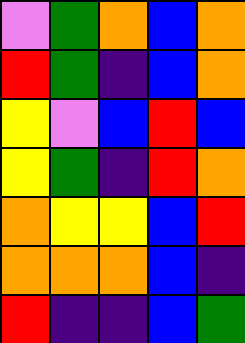[["violet", "green", "orange", "blue", "orange"], ["red", "green", "indigo", "blue", "orange"], ["yellow", "violet", "blue", "red", "blue"], ["yellow", "green", "indigo", "red", "orange"], ["orange", "yellow", "yellow", "blue", "red"], ["orange", "orange", "orange", "blue", "indigo"], ["red", "indigo", "indigo", "blue", "green"]]